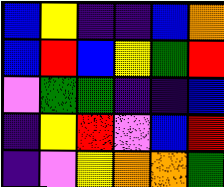[["blue", "yellow", "indigo", "indigo", "blue", "orange"], ["blue", "red", "blue", "yellow", "green", "red"], ["violet", "green", "green", "indigo", "indigo", "blue"], ["indigo", "yellow", "red", "violet", "blue", "red"], ["indigo", "violet", "yellow", "orange", "orange", "green"]]